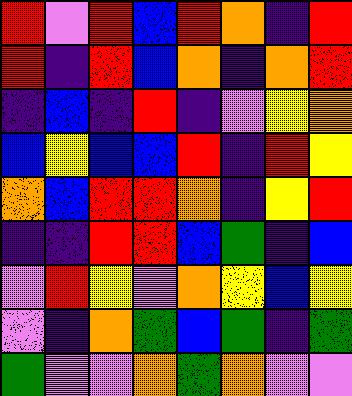[["red", "violet", "red", "blue", "red", "orange", "indigo", "red"], ["red", "indigo", "red", "blue", "orange", "indigo", "orange", "red"], ["indigo", "blue", "indigo", "red", "indigo", "violet", "yellow", "orange"], ["blue", "yellow", "blue", "blue", "red", "indigo", "red", "yellow"], ["orange", "blue", "red", "red", "orange", "indigo", "yellow", "red"], ["indigo", "indigo", "red", "red", "blue", "green", "indigo", "blue"], ["violet", "red", "yellow", "violet", "orange", "yellow", "blue", "yellow"], ["violet", "indigo", "orange", "green", "blue", "green", "indigo", "green"], ["green", "violet", "violet", "orange", "green", "orange", "violet", "violet"]]